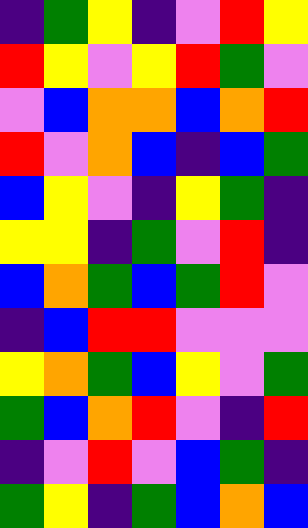[["indigo", "green", "yellow", "indigo", "violet", "red", "yellow"], ["red", "yellow", "violet", "yellow", "red", "green", "violet"], ["violet", "blue", "orange", "orange", "blue", "orange", "red"], ["red", "violet", "orange", "blue", "indigo", "blue", "green"], ["blue", "yellow", "violet", "indigo", "yellow", "green", "indigo"], ["yellow", "yellow", "indigo", "green", "violet", "red", "indigo"], ["blue", "orange", "green", "blue", "green", "red", "violet"], ["indigo", "blue", "red", "red", "violet", "violet", "violet"], ["yellow", "orange", "green", "blue", "yellow", "violet", "green"], ["green", "blue", "orange", "red", "violet", "indigo", "red"], ["indigo", "violet", "red", "violet", "blue", "green", "indigo"], ["green", "yellow", "indigo", "green", "blue", "orange", "blue"]]